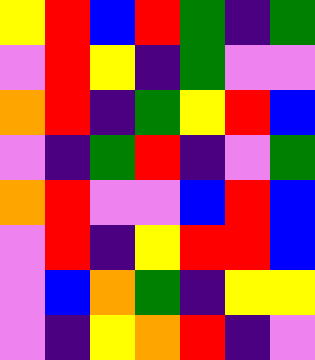[["yellow", "red", "blue", "red", "green", "indigo", "green"], ["violet", "red", "yellow", "indigo", "green", "violet", "violet"], ["orange", "red", "indigo", "green", "yellow", "red", "blue"], ["violet", "indigo", "green", "red", "indigo", "violet", "green"], ["orange", "red", "violet", "violet", "blue", "red", "blue"], ["violet", "red", "indigo", "yellow", "red", "red", "blue"], ["violet", "blue", "orange", "green", "indigo", "yellow", "yellow"], ["violet", "indigo", "yellow", "orange", "red", "indigo", "violet"]]